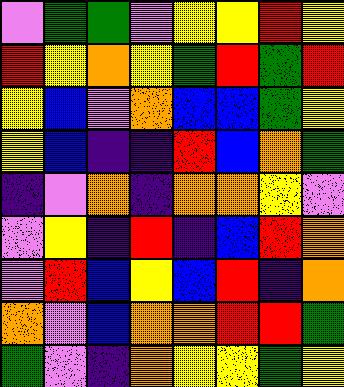[["violet", "green", "green", "violet", "yellow", "yellow", "red", "yellow"], ["red", "yellow", "orange", "yellow", "green", "red", "green", "red"], ["yellow", "blue", "violet", "orange", "blue", "blue", "green", "yellow"], ["yellow", "blue", "indigo", "indigo", "red", "blue", "orange", "green"], ["indigo", "violet", "orange", "indigo", "orange", "orange", "yellow", "violet"], ["violet", "yellow", "indigo", "red", "indigo", "blue", "red", "orange"], ["violet", "red", "blue", "yellow", "blue", "red", "indigo", "orange"], ["orange", "violet", "blue", "orange", "orange", "red", "red", "green"], ["green", "violet", "indigo", "orange", "yellow", "yellow", "green", "yellow"]]